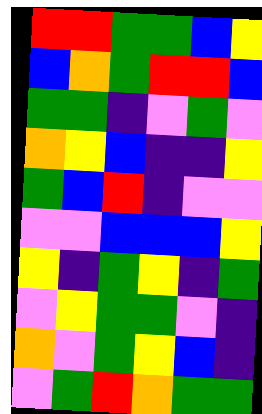[["red", "red", "green", "green", "blue", "yellow"], ["blue", "orange", "green", "red", "red", "blue"], ["green", "green", "indigo", "violet", "green", "violet"], ["orange", "yellow", "blue", "indigo", "indigo", "yellow"], ["green", "blue", "red", "indigo", "violet", "violet"], ["violet", "violet", "blue", "blue", "blue", "yellow"], ["yellow", "indigo", "green", "yellow", "indigo", "green"], ["violet", "yellow", "green", "green", "violet", "indigo"], ["orange", "violet", "green", "yellow", "blue", "indigo"], ["violet", "green", "red", "orange", "green", "green"]]